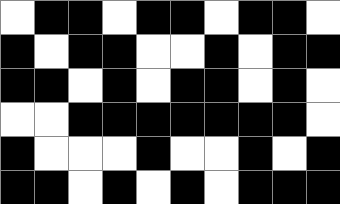[["white", "black", "black", "white", "black", "black", "white", "black", "black", "white"], ["black", "white", "black", "black", "white", "white", "black", "white", "black", "black"], ["black", "black", "white", "black", "white", "black", "black", "white", "black", "white"], ["white", "white", "black", "black", "black", "black", "black", "black", "black", "white"], ["black", "white", "white", "white", "black", "white", "white", "black", "white", "black"], ["black", "black", "white", "black", "white", "black", "white", "black", "black", "black"]]